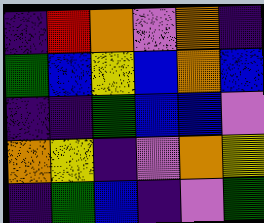[["indigo", "red", "orange", "violet", "orange", "indigo"], ["green", "blue", "yellow", "blue", "orange", "blue"], ["indigo", "indigo", "green", "blue", "blue", "violet"], ["orange", "yellow", "indigo", "violet", "orange", "yellow"], ["indigo", "green", "blue", "indigo", "violet", "green"]]